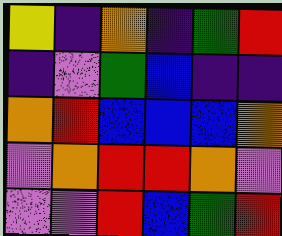[["yellow", "indigo", "orange", "indigo", "green", "red"], ["indigo", "violet", "green", "blue", "indigo", "indigo"], ["orange", "red", "blue", "blue", "blue", "orange"], ["violet", "orange", "red", "red", "orange", "violet"], ["violet", "violet", "red", "blue", "green", "red"]]